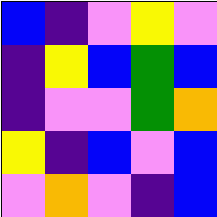[["blue", "indigo", "violet", "yellow", "violet"], ["indigo", "yellow", "blue", "green", "blue"], ["indigo", "violet", "violet", "green", "orange"], ["yellow", "indigo", "blue", "violet", "blue"], ["violet", "orange", "violet", "indigo", "blue"]]